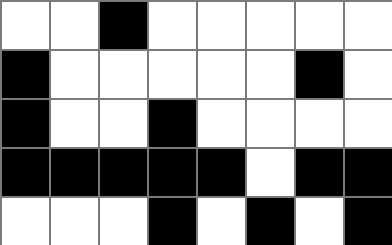[["white", "white", "black", "white", "white", "white", "white", "white"], ["black", "white", "white", "white", "white", "white", "black", "white"], ["black", "white", "white", "black", "white", "white", "white", "white"], ["black", "black", "black", "black", "black", "white", "black", "black"], ["white", "white", "white", "black", "white", "black", "white", "black"]]